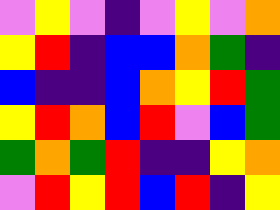[["violet", "yellow", "violet", "indigo", "violet", "yellow", "violet", "orange"], ["yellow", "red", "indigo", "blue", "blue", "orange", "green", "indigo"], ["blue", "indigo", "indigo", "blue", "orange", "yellow", "red", "green"], ["yellow", "red", "orange", "blue", "red", "violet", "blue", "green"], ["green", "orange", "green", "red", "indigo", "indigo", "yellow", "orange"], ["violet", "red", "yellow", "red", "blue", "red", "indigo", "yellow"]]